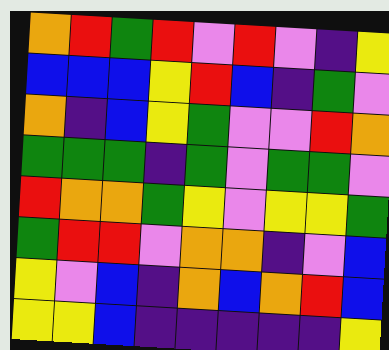[["orange", "red", "green", "red", "violet", "red", "violet", "indigo", "yellow"], ["blue", "blue", "blue", "yellow", "red", "blue", "indigo", "green", "violet"], ["orange", "indigo", "blue", "yellow", "green", "violet", "violet", "red", "orange"], ["green", "green", "green", "indigo", "green", "violet", "green", "green", "violet"], ["red", "orange", "orange", "green", "yellow", "violet", "yellow", "yellow", "green"], ["green", "red", "red", "violet", "orange", "orange", "indigo", "violet", "blue"], ["yellow", "violet", "blue", "indigo", "orange", "blue", "orange", "red", "blue"], ["yellow", "yellow", "blue", "indigo", "indigo", "indigo", "indigo", "indigo", "yellow"]]